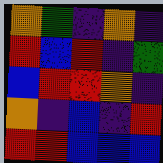[["orange", "green", "indigo", "orange", "indigo"], ["red", "blue", "red", "indigo", "green"], ["blue", "red", "red", "orange", "indigo"], ["orange", "indigo", "blue", "indigo", "red"], ["red", "red", "blue", "blue", "blue"]]